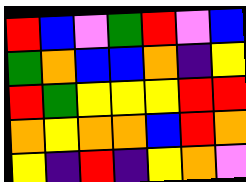[["red", "blue", "violet", "green", "red", "violet", "blue"], ["green", "orange", "blue", "blue", "orange", "indigo", "yellow"], ["red", "green", "yellow", "yellow", "yellow", "red", "red"], ["orange", "yellow", "orange", "orange", "blue", "red", "orange"], ["yellow", "indigo", "red", "indigo", "yellow", "orange", "violet"]]